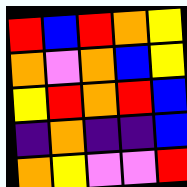[["red", "blue", "red", "orange", "yellow"], ["orange", "violet", "orange", "blue", "yellow"], ["yellow", "red", "orange", "red", "blue"], ["indigo", "orange", "indigo", "indigo", "blue"], ["orange", "yellow", "violet", "violet", "red"]]